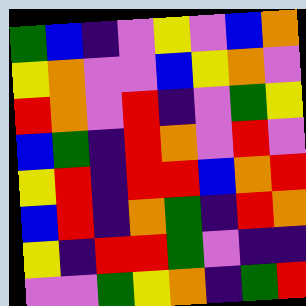[["green", "blue", "indigo", "violet", "yellow", "violet", "blue", "orange"], ["yellow", "orange", "violet", "violet", "blue", "yellow", "orange", "violet"], ["red", "orange", "violet", "red", "indigo", "violet", "green", "yellow"], ["blue", "green", "indigo", "red", "orange", "violet", "red", "violet"], ["yellow", "red", "indigo", "red", "red", "blue", "orange", "red"], ["blue", "red", "indigo", "orange", "green", "indigo", "red", "orange"], ["yellow", "indigo", "red", "red", "green", "violet", "indigo", "indigo"], ["violet", "violet", "green", "yellow", "orange", "indigo", "green", "red"]]